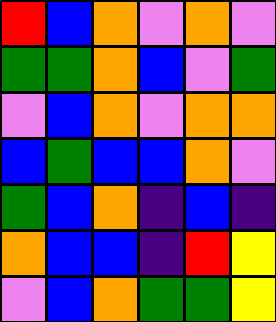[["red", "blue", "orange", "violet", "orange", "violet"], ["green", "green", "orange", "blue", "violet", "green"], ["violet", "blue", "orange", "violet", "orange", "orange"], ["blue", "green", "blue", "blue", "orange", "violet"], ["green", "blue", "orange", "indigo", "blue", "indigo"], ["orange", "blue", "blue", "indigo", "red", "yellow"], ["violet", "blue", "orange", "green", "green", "yellow"]]